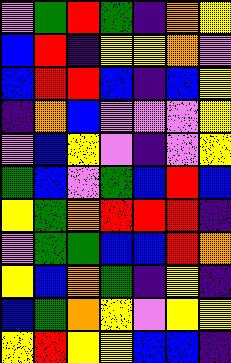[["violet", "green", "red", "green", "indigo", "orange", "yellow"], ["blue", "red", "indigo", "yellow", "yellow", "orange", "violet"], ["blue", "red", "red", "blue", "indigo", "blue", "yellow"], ["indigo", "orange", "blue", "violet", "violet", "violet", "yellow"], ["violet", "blue", "yellow", "violet", "indigo", "violet", "yellow"], ["green", "blue", "violet", "green", "blue", "red", "blue"], ["yellow", "green", "orange", "red", "red", "red", "indigo"], ["violet", "green", "green", "blue", "blue", "red", "orange"], ["yellow", "blue", "orange", "green", "indigo", "yellow", "indigo"], ["blue", "green", "orange", "yellow", "violet", "yellow", "yellow"], ["yellow", "red", "yellow", "yellow", "blue", "blue", "indigo"]]